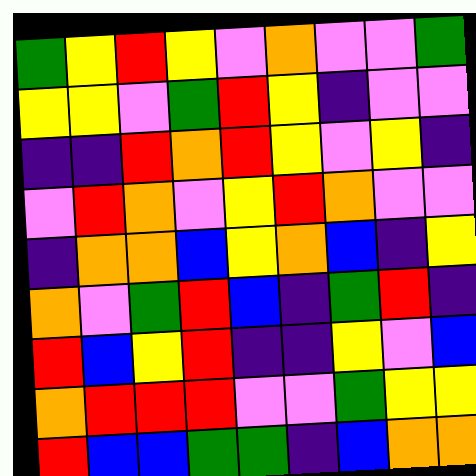[["green", "yellow", "red", "yellow", "violet", "orange", "violet", "violet", "green"], ["yellow", "yellow", "violet", "green", "red", "yellow", "indigo", "violet", "violet"], ["indigo", "indigo", "red", "orange", "red", "yellow", "violet", "yellow", "indigo"], ["violet", "red", "orange", "violet", "yellow", "red", "orange", "violet", "violet"], ["indigo", "orange", "orange", "blue", "yellow", "orange", "blue", "indigo", "yellow"], ["orange", "violet", "green", "red", "blue", "indigo", "green", "red", "indigo"], ["red", "blue", "yellow", "red", "indigo", "indigo", "yellow", "violet", "blue"], ["orange", "red", "red", "red", "violet", "violet", "green", "yellow", "yellow"], ["red", "blue", "blue", "green", "green", "indigo", "blue", "orange", "orange"]]